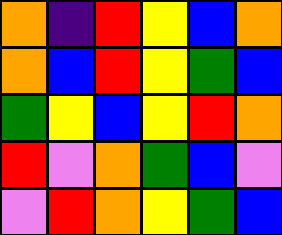[["orange", "indigo", "red", "yellow", "blue", "orange"], ["orange", "blue", "red", "yellow", "green", "blue"], ["green", "yellow", "blue", "yellow", "red", "orange"], ["red", "violet", "orange", "green", "blue", "violet"], ["violet", "red", "orange", "yellow", "green", "blue"]]